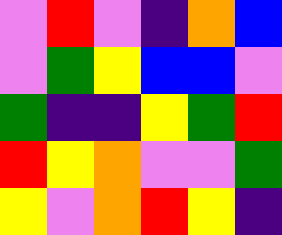[["violet", "red", "violet", "indigo", "orange", "blue"], ["violet", "green", "yellow", "blue", "blue", "violet"], ["green", "indigo", "indigo", "yellow", "green", "red"], ["red", "yellow", "orange", "violet", "violet", "green"], ["yellow", "violet", "orange", "red", "yellow", "indigo"]]